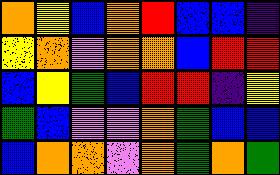[["orange", "yellow", "blue", "orange", "red", "blue", "blue", "indigo"], ["yellow", "orange", "violet", "orange", "orange", "blue", "red", "red"], ["blue", "yellow", "green", "blue", "red", "red", "indigo", "yellow"], ["green", "blue", "violet", "violet", "orange", "green", "blue", "blue"], ["blue", "orange", "orange", "violet", "orange", "green", "orange", "green"]]